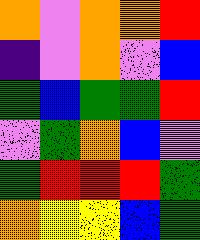[["orange", "violet", "orange", "orange", "red"], ["indigo", "violet", "orange", "violet", "blue"], ["green", "blue", "green", "green", "red"], ["violet", "green", "orange", "blue", "violet"], ["green", "red", "red", "red", "green"], ["orange", "yellow", "yellow", "blue", "green"]]